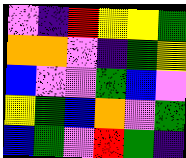[["violet", "indigo", "red", "yellow", "yellow", "green"], ["orange", "orange", "violet", "indigo", "green", "yellow"], ["blue", "violet", "violet", "green", "blue", "violet"], ["yellow", "green", "blue", "orange", "violet", "green"], ["blue", "green", "violet", "red", "green", "indigo"]]